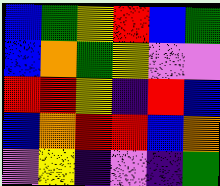[["blue", "green", "yellow", "red", "blue", "green"], ["blue", "orange", "green", "yellow", "violet", "violet"], ["red", "red", "yellow", "indigo", "red", "blue"], ["blue", "orange", "red", "red", "blue", "orange"], ["violet", "yellow", "indigo", "violet", "indigo", "green"]]